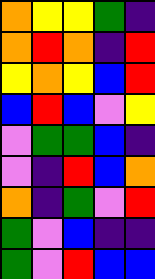[["orange", "yellow", "yellow", "green", "indigo"], ["orange", "red", "orange", "indigo", "red"], ["yellow", "orange", "yellow", "blue", "red"], ["blue", "red", "blue", "violet", "yellow"], ["violet", "green", "green", "blue", "indigo"], ["violet", "indigo", "red", "blue", "orange"], ["orange", "indigo", "green", "violet", "red"], ["green", "violet", "blue", "indigo", "indigo"], ["green", "violet", "red", "blue", "blue"]]